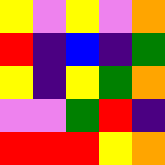[["yellow", "violet", "yellow", "violet", "orange"], ["red", "indigo", "blue", "indigo", "green"], ["yellow", "indigo", "yellow", "green", "orange"], ["violet", "violet", "green", "red", "indigo"], ["red", "red", "red", "yellow", "orange"]]